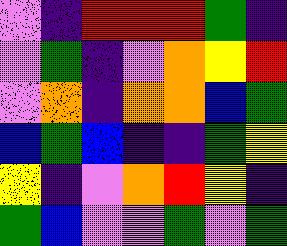[["violet", "indigo", "red", "red", "red", "green", "indigo"], ["violet", "green", "indigo", "violet", "orange", "yellow", "red"], ["violet", "orange", "indigo", "orange", "orange", "blue", "green"], ["blue", "green", "blue", "indigo", "indigo", "green", "yellow"], ["yellow", "indigo", "violet", "orange", "red", "yellow", "indigo"], ["green", "blue", "violet", "violet", "green", "violet", "green"]]